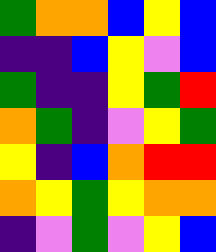[["green", "orange", "orange", "blue", "yellow", "blue"], ["indigo", "indigo", "blue", "yellow", "violet", "blue"], ["green", "indigo", "indigo", "yellow", "green", "red"], ["orange", "green", "indigo", "violet", "yellow", "green"], ["yellow", "indigo", "blue", "orange", "red", "red"], ["orange", "yellow", "green", "yellow", "orange", "orange"], ["indigo", "violet", "green", "violet", "yellow", "blue"]]